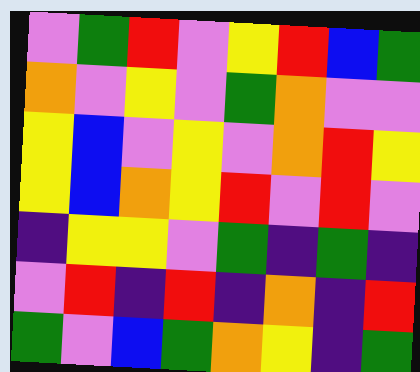[["violet", "green", "red", "violet", "yellow", "red", "blue", "green"], ["orange", "violet", "yellow", "violet", "green", "orange", "violet", "violet"], ["yellow", "blue", "violet", "yellow", "violet", "orange", "red", "yellow"], ["yellow", "blue", "orange", "yellow", "red", "violet", "red", "violet"], ["indigo", "yellow", "yellow", "violet", "green", "indigo", "green", "indigo"], ["violet", "red", "indigo", "red", "indigo", "orange", "indigo", "red"], ["green", "violet", "blue", "green", "orange", "yellow", "indigo", "green"]]